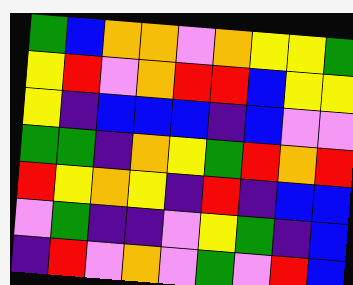[["green", "blue", "orange", "orange", "violet", "orange", "yellow", "yellow", "green"], ["yellow", "red", "violet", "orange", "red", "red", "blue", "yellow", "yellow"], ["yellow", "indigo", "blue", "blue", "blue", "indigo", "blue", "violet", "violet"], ["green", "green", "indigo", "orange", "yellow", "green", "red", "orange", "red"], ["red", "yellow", "orange", "yellow", "indigo", "red", "indigo", "blue", "blue"], ["violet", "green", "indigo", "indigo", "violet", "yellow", "green", "indigo", "blue"], ["indigo", "red", "violet", "orange", "violet", "green", "violet", "red", "blue"]]